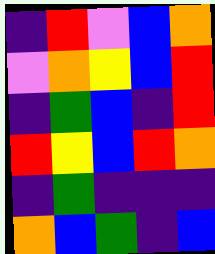[["indigo", "red", "violet", "blue", "orange"], ["violet", "orange", "yellow", "blue", "red"], ["indigo", "green", "blue", "indigo", "red"], ["red", "yellow", "blue", "red", "orange"], ["indigo", "green", "indigo", "indigo", "indigo"], ["orange", "blue", "green", "indigo", "blue"]]